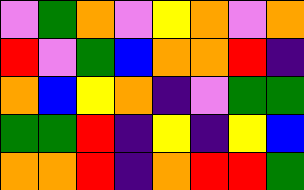[["violet", "green", "orange", "violet", "yellow", "orange", "violet", "orange"], ["red", "violet", "green", "blue", "orange", "orange", "red", "indigo"], ["orange", "blue", "yellow", "orange", "indigo", "violet", "green", "green"], ["green", "green", "red", "indigo", "yellow", "indigo", "yellow", "blue"], ["orange", "orange", "red", "indigo", "orange", "red", "red", "green"]]